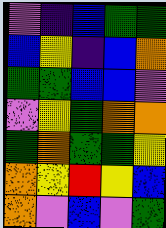[["violet", "indigo", "blue", "green", "green"], ["blue", "yellow", "indigo", "blue", "orange"], ["green", "green", "blue", "blue", "violet"], ["violet", "yellow", "green", "orange", "orange"], ["green", "orange", "green", "green", "yellow"], ["orange", "yellow", "red", "yellow", "blue"], ["orange", "violet", "blue", "violet", "green"]]